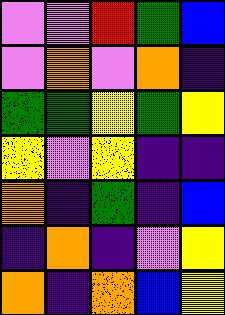[["violet", "violet", "red", "green", "blue"], ["violet", "orange", "violet", "orange", "indigo"], ["green", "green", "yellow", "green", "yellow"], ["yellow", "violet", "yellow", "indigo", "indigo"], ["orange", "indigo", "green", "indigo", "blue"], ["indigo", "orange", "indigo", "violet", "yellow"], ["orange", "indigo", "orange", "blue", "yellow"]]